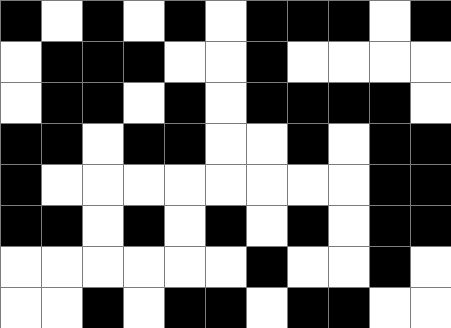[["black", "white", "black", "white", "black", "white", "black", "black", "black", "white", "black"], ["white", "black", "black", "black", "white", "white", "black", "white", "white", "white", "white"], ["white", "black", "black", "white", "black", "white", "black", "black", "black", "black", "white"], ["black", "black", "white", "black", "black", "white", "white", "black", "white", "black", "black"], ["black", "white", "white", "white", "white", "white", "white", "white", "white", "black", "black"], ["black", "black", "white", "black", "white", "black", "white", "black", "white", "black", "black"], ["white", "white", "white", "white", "white", "white", "black", "white", "white", "black", "white"], ["white", "white", "black", "white", "black", "black", "white", "black", "black", "white", "white"]]